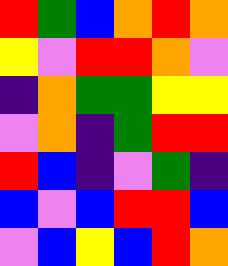[["red", "green", "blue", "orange", "red", "orange"], ["yellow", "violet", "red", "red", "orange", "violet"], ["indigo", "orange", "green", "green", "yellow", "yellow"], ["violet", "orange", "indigo", "green", "red", "red"], ["red", "blue", "indigo", "violet", "green", "indigo"], ["blue", "violet", "blue", "red", "red", "blue"], ["violet", "blue", "yellow", "blue", "red", "orange"]]